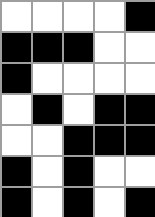[["white", "white", "white", "white", "black"], ["black", "black", "black", "white", "white"], ["black", "white", "white", "white", "white"], ["white", "black", "white", "black", "black"], ["white", "white", "black", "black", "black"], ["black", "white", "black", "white", "white"], ["black", "white", "black", "white", "black"]]